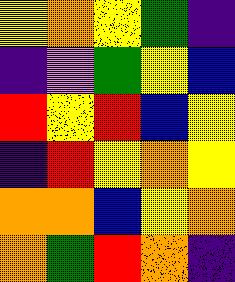[["yellow", "orange", "yellow", "green", "indigo"], ["indigo", "violet", "green", "yellow", "blue"], ["red", "yellow", "red", "blue", "yellow"], ["indigo", "red", "yellow", "orange", "yellow"], ["orange", "orange", "blue", "yellow", "orange"], ["orange", "green", "red", "orange", "indigo"]]